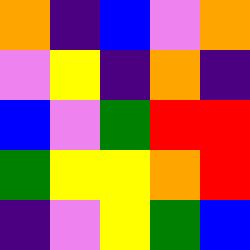[["orange", "indigo", "blue", "violet", "orange"], ["violet", "yellow", "indigo", "orange", "indigo"], ["blue", "violet", "green", "red", "red"], ["green", "yellow", "yellow", "orange", "red"], ["indigo", "violet", "yellow", "green", "blue"]]